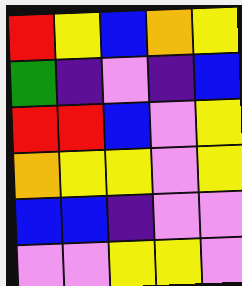[["red", "yellow", "blue", "orange", "yellow"], ["green", "indigo", "violet", "indigo", "blue"], ["red", "red", "blue", "violet", "yellow"], ["orange", "yellow", "yellow", "violet", "yellow"], ["blue", "blue", "indigo", "violet", "violet"], ["violet", "violet", "yellow", "yellow", "violet"]]